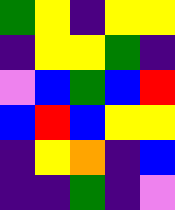[["green", "yellow", "indigo", "yellow", "yellow"], ["indigo", "yellow", "yellow", "green", "indigo"], ["violet", "blue", "green", "blue", "red"], ["blue", "red", "blue", "yellow", "yellow"], ["indigo", "yellow", "orange", "indigo", "blue"], ["indigo", "indigo", "green", "indigo", "violet"]]